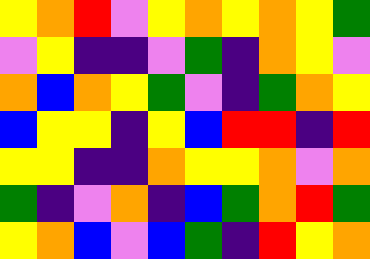[["yellow", "orange", "red", "violet", "yellow", "orange", "yellow", "orange", "yellow", "green"], ["violet", "yellow", "indigo", "indigo", "violet", "green", "indigo", "orange", "yellow", "violet"], ["orange", "blue", "orange", "yellow", "green", "violet", "indigo", "green", "orange", "yellow"], ["blue", "yellow", "yellow", "indigo", "yellow", "blue", "red", "red", "indigo", "red"], ["yellow", "yellow", "indigo", "indigo", "orange", "yellow", "yellow", "orange", "violet", "orange"], ["green", "indigo", "violet", "orange", "indigo", "blue", "green", "orange", "red", "green"], ["yellow", "orange", "blue", "violet", "blue", "green", "indigo", "red", "yellow", "orange"]]